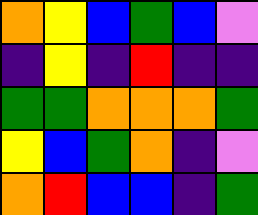[["orange", "yellow", "blue", "green", "blue", "violet"], ["indigo", "yellow", "indigo", "red", "indigo", "indigo"], ["green", "green", "orange", "orange", "orange", "green"], ["yellow", "blue", "green", "orange", "indigo", "violet"], ["orange", "red", "blue", "blue", "indigo", "green"]]